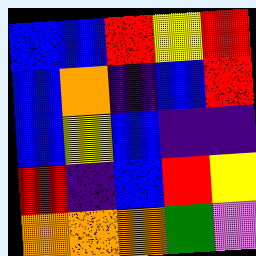[["blue", "blue", "red", "yellow", "red"], ["blue", "orange", "indigo", "blue", "red"], ["blue", "yellow", "blue", "indigo", "indigo"], ["red", "indigo", "blue", "red", "yellow"], ["orange", "orange", "orange", "green", "violet"]]